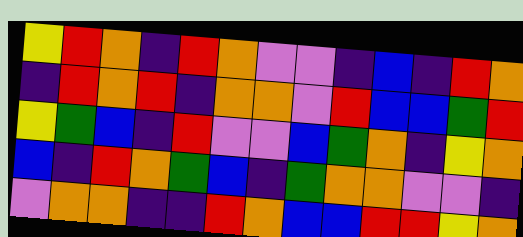[["yellow", "red", "orange", "indigo", "red", "orange", "violet", "violet", "indigo", "blue", "indigo", "red", "orange"], ["indigo", "red", "orange", "red", "indigo", "orange", "orange", "violet", "red", "blue", "blue", "green", "red"], ["yellow", "green", "blue", "indigo", "red", "violet", "violet", "blue", "green", "orange", "indigo", "yellow", "orange"], ["blue", "indigo", "red", "orange", "green", "blue", "indigo", "green", "orange", "orange", "violet", "violet", "indigo"], ["violet", "orange", "orange", "indigo", "indigo", "red", "orange", "blue", "blue", "red", "red", "yellow", "orange"]]